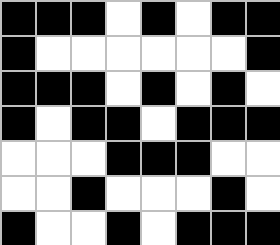[["black", "black", "black", "white", "black", "white", "black", "black"], ["black", "white", "white", "white", "white", "white", "white", "black"], ["black", "black", "black", "white", "black", "white", "black", "white"], ["black", "white", "black", "black", "white", "black", "black", "black"], ["white", "white", "white", "black", "black", "black", "white", "white"], ["white", "white", "black", "white", "white", "white", "black", "white"], ["black", "white", "white", "black", "white", "black", "black", "black"]]